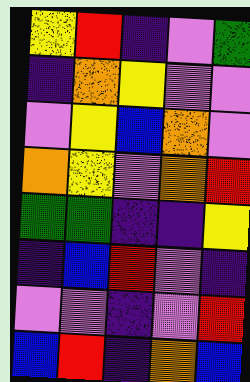[["yellow", "red", "indigo", "violet", "green"], ["indigo", "orange", "yellow", "violet", "violet"], ["violet", "yellow", "blue", "orange", "violet"], ["orange", "yellow", "violet", "orange", "red"], ["green", "green", "indigo", "indigo", "yellow"], ["indigo", "blue", "red", "violet", "indigo"], ["violet", "violet", "indigo", "violet", "red"], ["blue", "red", "indigo", "orange", "blue"]]